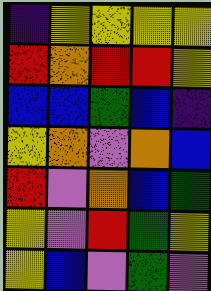[["indigo", "yellow", "yellow", "yellow", "yellow"], ["red", "orange", "red", "red", "yellow"], ["blue", "blue", "green", "blue", "indigo"], ["yellow", "orange", "violet", "orange", "blue"], ["red", "violet", "orange", "blue", "green"], ["yellow", "violet", "red", "green", "yellow"], ["yellow", "blue", "violet", "green", "violet"]]